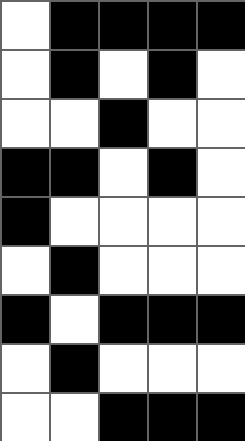[["white", "black", "black", "black", "black"], ["white", "black", "white", "black", "white"], ["white", "white", "black", "white", "white"], ["black", "black", "white", "black", "white"], ["black", "white", "white", "white", "white"], ["white", "black", "white", "white", "white"], ["black", "white", "black", "black", "black"], ["white", "black", "white", "white", "white"], ["white", "white", "black", "black", "black"]]